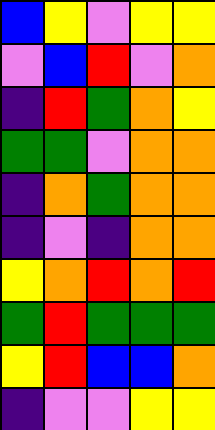[["blue", "yellow", "violet", "yellow", "yellow"], ["violet", "blue", "red", "violet", "orange"], ["indigo", "red", "green", "orange", "yellow"], ["green", "green", "violet", "orange", "orange"], ["indigo", "orange", "green", "orange", "orange"], ["indigo", "violet", "indigo", "orange", "orange"], ["yellow", "orange", "red", "orange", "red"], ["green", "red", "green", "green", "green"], ["yellow", "red", "blue", "blue", "orange"], ["indigo", "violet", "violet", "yellow", "yellow"]]